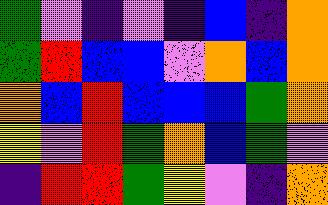[["green", "violet", "indigo", "violet", "indigo", "blue", "indigo", "orange"], ["green", "red", "blue", "blue", "violet", "orange", "blue", "orange"], ["orange", "blue", "red", "blue", "blue", "blue", "green", "orange"], ["yellow", "violet", "red", "green", "orange", "blue", "green", "violet"], ["indigo", "red", "red", "green", "yellow", "violet", "indigo", "orange"]]